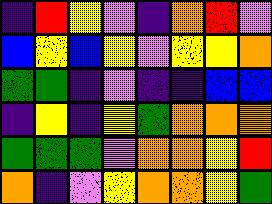[["indigo", "red", "yellow", "violet", "indigo", "orange", "red", "violet"], ["blue", "yellow", "blue", "yellow", "violet", "yellow", "yellow", "orange"], ["green", "green", "indigo", "violet", "indigo", "indigo", "blue", "blue"], ["indigo", "yellow", "indigo", "yellow", "green", "orange", "orange", "orange"], ["green", "green", "green", "violet", "orange", "orange", "yellow", "red"], ["orange", "indigo", "violet", "yellow", "orange", "orange", "yellow", "green"]]